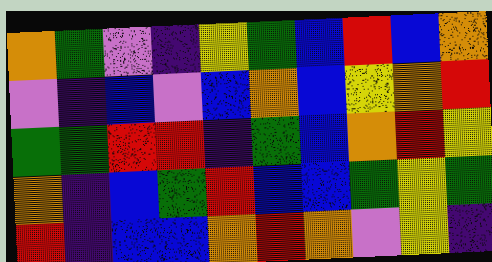[["orange", "green", "violet", "indigo", "yellow", "green", "blue", "red", "blue", "orange"], ["violet", "indigo", "blue", "violet", "blue", "orange", "blue", "yellow", "orange", "red"], ["green", "green", "red", "red", "indigo", "green", "blue", "orange", "red", "yellow"], ["orange", "indigo", "blue", "green", "red", "blue", "blue", "green", "yellow", "green"], ["red", "indigo", "blue", "blue", "orange", "red", "orange", "violet", "yellow", "indigo"]]